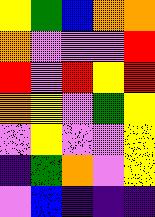[["yellow", "green", "blue", "orange", "orange"], ["orange", "violet", "violet", "violet", "red"], ["red", "violet", "red", "yellow", "red"], ["orange", "yellow", "violet", "green", "yellow"], ["violet", "yellow", "violet", "violet", "yellow"], ["indigo", "green", "orange", "violet", "yellow"], ["violet", "blue", "indigo", "indigo", "indigo"]]